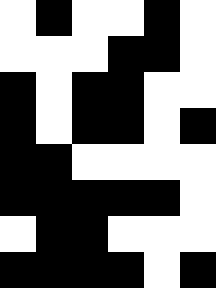[["white", "black", "white", "white", "black", "white"], ["white", "white", "white", "black", "black", "white"], ["black", "white", "black", "black", "white", "white"], ["black", "white", "black", "black", "white", "black"], ["black", "black", "white", "white", "white", "white"], ["black", "black", "black", "black", "black", "white"], ["white", "black", "black", "white", "white", "white"], ["black", "black", "black", "black", "white", "black"]]